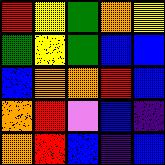[["red", "yellow", "green", "orange", "yellow"], ["green", "yellow", "green", "blue", "blue"], ["blue", "orange", "orange", "red", "blue"], ["orange", "red", "violet", "blue", "indigo"], ["orange", "red", "blue", "indigo", "blue"]]